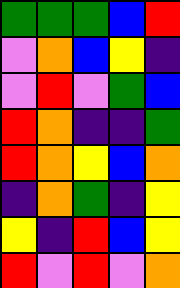[["green", "green", "green", "blue", "red"], ["violet", "orange", "blue", "yellow", "indigo"], ["violet", "red", "violet", "green", "blue"], ["red", "orange", "indigo", "indigo", "green"], ["red", "orange", "yellow", "blue", "orange"], ["indigo", "orange", "green", "indigo", "yellow"], ["yellow", "indigo", "red", "blue", "yellow"], ["red", "violet", "red", "violet", "orange"]]